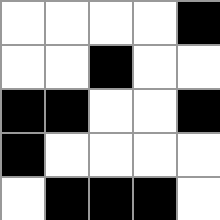[["white", "white", "white", "white", "black"], ["white", "white", "black", "white", "white"], ["black", "black", "white", "white", "black"], ["black", "white", "white", "white", "white"], ["white", "black", "black", "black", "white"]]